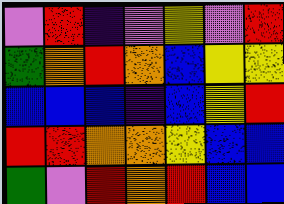[["violet", "red", "indigo", "violet", "yellow", "violet", "red"], ["green", "orange", "red", "orange", "blue", "yellow", "yellow"], ["blue", "blue", "blue", "indigo", "blue", "yellow", "red"], ["red", "red", "orange", "orange", "yellow", "blue", "blue"], ["green", "violet", "red", "orange", "red", "blue", "blue"]]